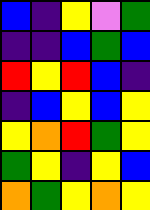[["blue", "indigo", "yellow", "violet", "green"], ["indigo", "indigo", "blue", "green", "blue"], ["red", "yellow", "red", "blue", "indigo"], ["indigo", "blue", "yellow", "blue", "yellow"], ["yellow", "orange", "red", "green", "yellow"], ["green", "yellow", "indigo", "yellow", "blue"], ["orange", "green", "yellow", "orange", "yellow"]]